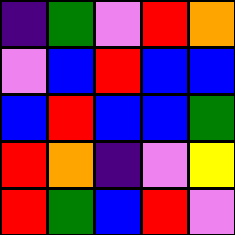[["indigo", "green", "violet", "red", "orange"], ["violet", "blue", "red", "blue", "blue"], ["blue", "red", "blue", "blue", "green"], ["red", "orange", "indigo", "violet", "yellow"], ["red", "green", "blue", "red", "violet"]]